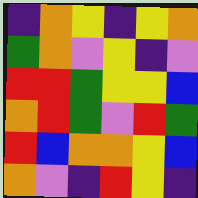[["indigo", "orange", "yellow", "indigo", "yellow", "orange"], ["green", "orange", "violet", "yellow", "indigo", "violet"], ["red", "red", "green", "yellow", "yellow", "blue"], ["orange", "red", "green", "violet", "red", "green"], ["red", "blue", "orange", "orange", "yellow", "blue"], ["orange", "violet", "indigo", "red", "yellow", "indigo"]]